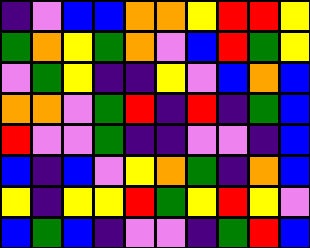[["indigo", "violet", "blue", "blue", "orange", "orange", "yellow", "red", "red", "yellow"], ["green", "orange", "yellow", "green", "orange", "violet", "blue", "red", "green", "yellow"], ["violet", "green", "yellow", "indigo", "indigo", "yellow", "violet", "blue", "orange", "blue"], ["orange", "orange", "violet", "green", "red", "indigo", "red", "indigo", "green", "blue"], ["red", "violet", "violet", "green", "indigo", "indigo", "violet", "violet", "indigo", "blue"], ["blue", "indigo", "blue", "violet", "yellow", "orange", "green", "indigo", "orange", "blue"], ["yellow", "indigo", "yellow", "yellow", "red", "green", "yellow", "red", "yellow", "violet"], ["blue", "green", "blue", "indigo", "violet", "violet", "indigo", "green", "red", "blue"]]